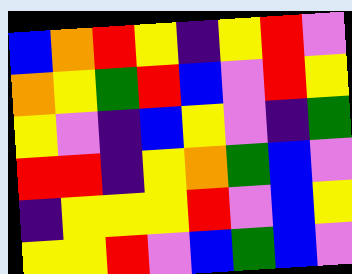[["blue", "orange", "red", "yellow", "indigo", "yellow", "red", "violet"], ["orange", "yellow", "green", "red", "blue", "violet", "red", "yellow"], ["yellow", "violet", "indigo", "blue", "yellow", "violet", "indigo", "green"], ["red", "red", "indigo", "yellow", "orange", "green", "blue", "violet"], ["indigo", "yellow", "yellow", "yellow", "red", "violet", "blue", "yellow"], ["yellow", "yellow", "red", "violet", "blue", "green", "blue", "violet"]]